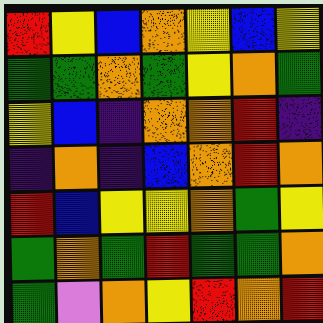[["red", "yellow", "blue", "orange", "yellow", "blue", "yellow"], ["green", "green", "orange", "green", "yellow", "orange", "green"], ["yellow", "blue", "indigo", "orange", "orange", "red", "indigo"], ["indigo", "orange", "indigo", "blue", "orange", "red", "orange"], ["red", "blue", "yellow", "yellow", "orange", "green", "yellow"], ["green", "orange", "green", "red", "green", "green", "orange"], ["green", "violet", "orange", "yellow", "red", "orange", "red"]]